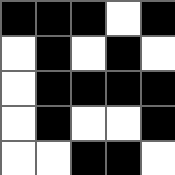[["black", "black", "black", "white", "black"], ["white", "black", "white", "black", "white"], ["white", "black", "black", "black", "black"], ["white", "black", "white", "white", "black"], ["white", "white", "black", "black", "white"]]